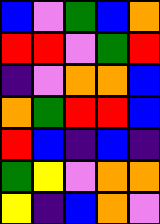[["blue", "violet", "green", "blue", "orange"], ["red", "red", "violet", "green", "red"], ["indigo", "violet", "orange", "orange", "blue"], ["orange", "green", "red", "red", "blue"], ["red", "blue", "indigo", "blue", "indigo"], ["green", "yellow", "violet", "orange", "orange"], ["yellow", "indigo", "blue", "orange", "violet"]]